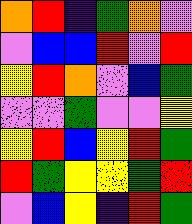[["orange", "red", "indigo", "green", "orange", "violet"], ["violet", "blue", "blue", "red", "violet", "red"], ["yellow", "red", "orange", "violet", "blue", "green"], ["violet", "violet", "green", "violet", "violet", "yellow"], ["yellow", "red", "blue", "yellow", "red", "green"], ["red", "green", "yellow", "yellow", "green", "red"], ["violet", "blue", "yellow", "indigo", "red", "green"]]